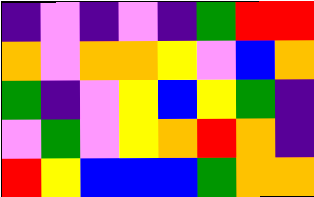[["indigo", "violet", "indigo", "violet", "indigo", "green", "red", "red"], ["orange", "violet", "orange", "orange", "yellow", "violet", "blue", "orange"], ["green", "indigo", "violet", "yellow", "blue", "yellow", "green", "indigo"], ["violet", "green", "violet", "yellow", "orange", "red", "orange", "indigo"], ["red", "yellow", "blue", "blue", "blue", "green", "orange", "orange"]]